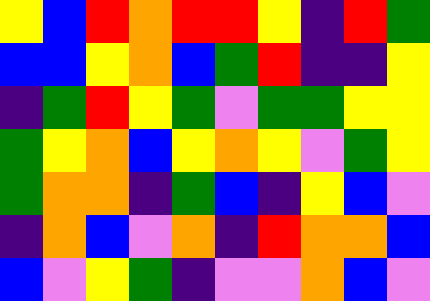[["yellow", "blue", "red", "orange", "red", "red", "yellow", "indigo", "red", "green"], ["blue", "blue", "yellow", "orange", "blue", "green", "red", "indigo", "indigo", "yellow"], ["indigo", "green", "red", "yellow", "green", "violet", "green", "green", "yellow", "yellow"], ["green", "yellow", "orange", "blue", "yellow", "orange", "yellow", "violet", "green", "yellow"], ["green", "orange", "orange", "indigo", "green", "blue", "indigo", "yellow", "blue", "violet"], ["indigo", "orange", "blue", "violet", "orange", "indigo", "red", "orange", "orange", "blue"], ["blue", "violet", "yellow", "green", "indigo", "violet", "violet", "orange", "blue", "violet"]]